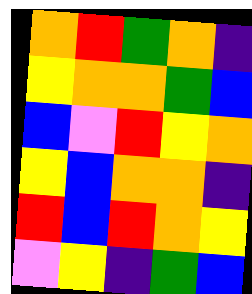[["orange", "red", "green", "orange", "indigo"], ["yellow", "orange", "orange", "green", "blue"], ["blue", "violet", "red", "yellow", "orange"], ["yellow", "blue", "orange", "orange", "indigo"], ["red", "blue", "red", "orange", "yellow"], ["violet", "yellow", "indigo", "green", "blue"]]